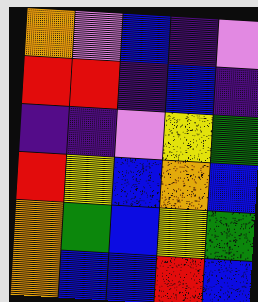[["orange", "violet", "blue", "indigo", "violet"], ["red", "red", "indigo", "blue", "indigo"], ["indigo", "indigo", "violet", "yellow", "green"], ["red", "yellow", "blue", "orange", "blue"], ["orange", "green", "blue", "yellow", "green"], ["orange", "blue", "blue", "red", "blue"]]